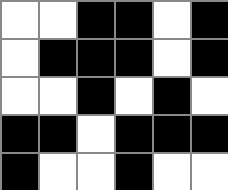[["white", "white", "black", "black", "white", "black"], ["white", "black", "black", "black", "white", "black"], ["white", "white", "black", "white", "black", "white"], ["black", "black", "white", "black", "black", "black"], ["black", "white", "white", "black", "white", "white"]]